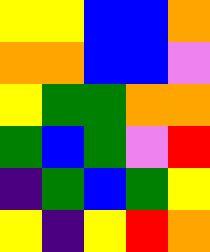[["yellow", "yellow", "blue", "blue", "orange"], ["orange", "orange", "blue", "blue", "violet"], ["yellow", "green", "green", "orange", "orange"], ["green", "blue", "green", "violet", "red"], ["indigo", "green", "blue", "green", "yellow"], ["yellow", "indigo", "yellow", "red", "orange"]]